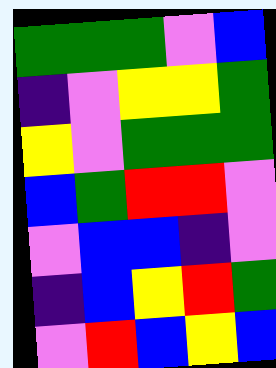[["green", "green", "green", "violet", "blue"], ["indigo", "violet", "yellow", "yellow", "green"], ["yellow", "violet", "green", "green", "green"], ["blue", "green", "red", "red", "violet"], ["violet", "blue", "blue", "indigo", "violet"], ["indigo", "blue", "yellow", "red", "green"], ["violet", "red", "blue", "yellow", "blue"]]